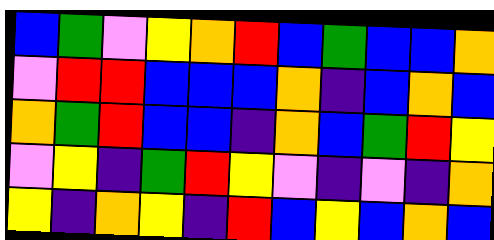[["blue", "green", "violet", "yellow", "orange", "red", "blue", "green", "blue", "blue", "orange"], ["violet", "red", "red", "blue", "blue", "blue", "orange", "indigo", "blue", "orange", "blue"], ["orange", "green", "red", "blue", "blue", "indigo", "orange", "blue", "green", "red", "yellow"], ["violet", "yellow", "indigo", "green", "red", "yellow", "violet", "indigo", "violet", "indigo", "orange"], ["yellow", "indigo", "orange", "yellow", "indigo", "red", "blue", "yellow", "blue", "orange", "blue"]]